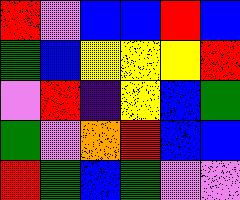[["red", "violet", "blue", "blue", "red", "blue"], ["green", "blue", "yellow", "yellow", "yellow", "red"], ["violet", "red", "indigo", "yellow", "blue", "green"], ["green", "violet", "orange", "red", "blue", "blue"], ["red", "green", "blue", "green", "violet", "violet"]]